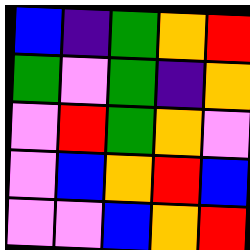[["blue", "indigo", "green", "orange", "red"], ["green", "violet", "green", "indigo", "orange"], ["violet", "red", "green", "orange", "violet"], ["violet", "blue", "orange", "red", "blue"], ["violet", "violet", "blue", "orange", "red"]]